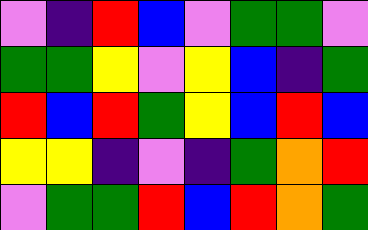[["violet", "indigo", "red", "blue", "violet", "green", "green", "violet"], ["green", "green", "yellow", "violet", "yellow", "blue", "indigo", "green"], ["red", "blue", "red", "green", "yellow", "blue", "red", "blue"], ["yellow", "yellow", "indigo", "violet", "indigo", "green", "orange", "red"], ["violet", "green", "green", "red", "blue", "red", "orange", "green"]]